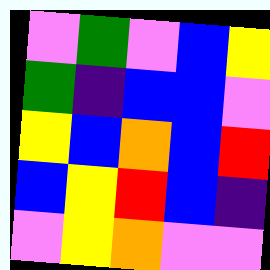[["violet", "green", "violet", "blue", "yellow"], ["green", "indigo", "blue", "blue", "violet"], ["yellow", "blue", "orange", "blue", "red"], ["blue", "yellow", "red", "blue", "indigo"], ["violet", "yellow", "orange", "violet", "violet"]]